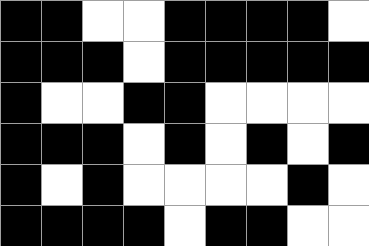[["black", "black", "white", "white", "black", "black", "black", "black", "white"], ["black", "black", "black", "white", "black", "black", "black", "black", "black"], ["black", "white", "white", "black", "black", "white", "white", "white", "white"], ["black", "black", "black", "white", "black", "white", "black", "white", "black"], ["black", "white", "black", "white", "white", "white", "white", "black", "white"], ["black", "black", "black", "black", "white", "black", "black", "white", "white"]]